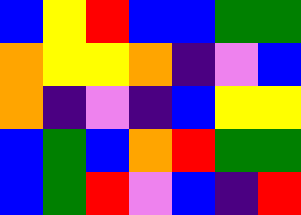[["blue", "yellow", "red", "blue", "blue", "green", "green"], ["orange", "yellow", "yellow", "orange", "indigo", "violet", "blue"], ["orange", "indigo", "violet", "indigo", "blue", "yellow", "yellow"], ["blue", "green", "blue", "orange", "red", "green", "green"], ["blue", "green", "red", "violet", "blue", "indigo", "red"]]